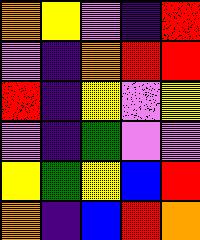[["orange", "yellow", "violet", "indigo", "red"], ["violet", "indigo", "orange", "red", "red"], ["red", "indigo", "yellow", "violet", "yellow"], ["violet", "indigo", "green", "violet", "violet"], ["yellow", "green", "yellow", "blue", "red"], ["orange", "indigo", "blue", "red", "orange"]]